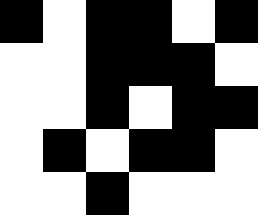[["black", "white", "black", "black", "white", "black"], ["white", "white", "black", "black", "black", "white"], ["white", "white", "black", "white", "black", "black"], ["white", "black", "white", "black", "black", "white"], ["white", "white", "black", "white", "white", "white"]]